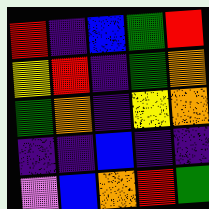[["red", "indigo", "blue", "green", "red"], ["yellow", "red", "indigo", "green", "orange"], ["green", "orange", "indigo", "yellow", "orange"], ["indigo", "indigo", "blue", "indigo", "indigo"], ["violet", "blue", "orange", "red", "green"]]